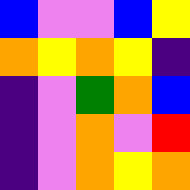[["blue", "violet", "violet", "blue", "yellow"], ["orange", "yellow", "orange", "yellow", "indigo"], ["indigo", "violet", "green", "orange", "blue"], ["indigo", "violet", "orange", "violet", "red"], ["indigo", "violet", "orange", "yellow", "orange"]]